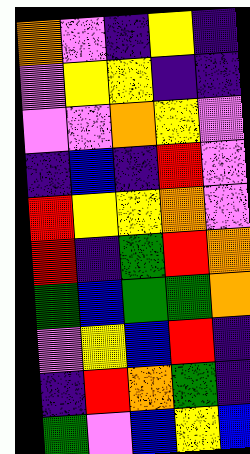[["orange", "violet", "indigo", "yellow", "indigo"], ["violet", "yellow", "yellow", "indigo", "indigo"], ["violet", "violet", "orange", "yellow", "violet"], ["indigo", "blue", "indigo", "red", "violet"], ["red", "yellow", "yellow", "orange", "violet"], ["red", "indigo", "green", "red", "orange"], ["green", "blue", "green", "green", "orange"], ["violet", "yellow", "blue", "red", "indigo"], ["indigo", "red", "orange", "green", "indigo"], ["green", "violet", "blue", "yellow", "blue"]]